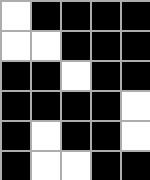[["white", "black", "black", "black", "black"], ["white", "white", "black", "black", "black"], ["black", "black", "white", "black", "black"], ["black", "black", "black", "black", "white"], ["black", "white", "black", "black", "white"], ["black", "white", "white", "black", "black"]]